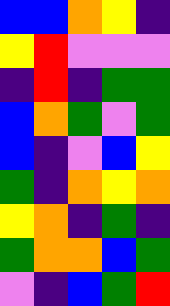[["blue", "blue", "orange", "yellow", "indigo"], ["yellow", "red", "violet", "violet", "violet"], ["indigo", "red", "indigo", "green", "green"], ["blue", "orange", "green", "violet", "green"], ["blue", "indigo", "violet", "blue", "yellow"], ["green", "indigo", "orange", "yellow", "orange"], ["yellow", "orange", "indigo", "green", "indigo"], ["green", "orange", "orange", "blue", "green"], ["violet", "indigo", "blue", "green", "red"]]